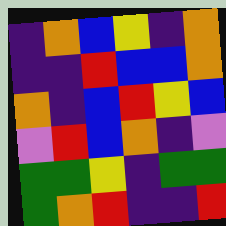[["indigo", "orange", "blue", "yellow", "indigo", "orange"], ["indigo", "indigo", "red", "blue", "blue", "orange"], ["orange", "indigo", "blue", "red", "yellow", "blue"], ["violet", "red", "blue", "orange", "indigo", "violet"], ["green", "green", "yellow", "indigo", "green", "green"], ["green", "orange", "red", "indigo", "indigo", "red"]]